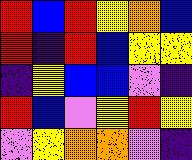[["red", "blue", "red", "yellow", "orange", "blue"], ["red", "indigo", "red", "blue", "yellow", "yellow"], ["indigo", "yellow", "blue", "blue", "violet", "indigo"], ["red", "blue", "violet", "yellow", "red", "yellow"], ["violet", "yellow", "orange", "orange", "violet", "indigo"]]